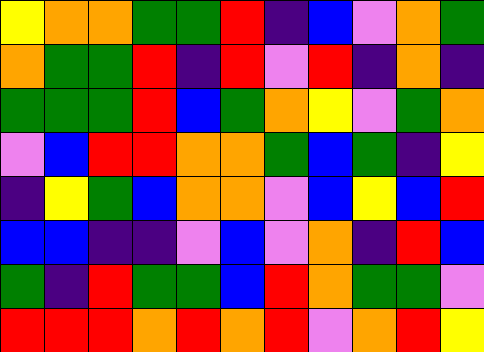[["yellow", "orange", "orange", "green", "green", "red", "indigo", "blue", "violet", "orange", "green"], ["orange", "green", "green", "red", "indigo", "red", "violet", "red", "indigo", "orange", "indigo"], ["green", "green", "green", "red", "blue", "green", "orange", "yellow", "violet", "green", "orange"], ["violet", "blue", "red", "red", "orange", "orange", "green", "blue", "green", "indigo", "yellow"], ["indigo", "yellow", "green", "blue", "orange", "orange", "violet", "blue", "yellow", "blue", "red"], ["blue", "blue", "indigo", "indigo", "violet", "blue", "violet", "orange", "indigo", "red", "blue"], ["green", "indigo", "red", "green", "green", "blue", "red", "orange", "green", "green", "violet"], ["red", "red", "red", "orange", "red", "orange", "red", "violet", "orange", "red", "yellow"]]